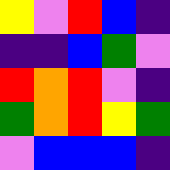[["yellow", "violet", "red", "blue", "indigo"], ["indigo", "indigo", "blue", "green", "violet"], ["red", "orange", "red", "violet", "indigo"], ["green", "orange", "red", "yellow", "green"], ["violet", "blue", "blue", "blue", "indigo"]]